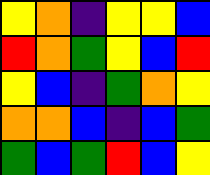[["yellow", "orange", "indigo", "yellow", "yellow", "blue"], ["red", "orange", "green", "yellow", "blue", "red"], ["yellow", "blue", "indigo", "green", "orange", "yellow"], ["orange", "orange", "blue", "indigo", "blue", "green"], ["green", "blue", "green", "red", "blue", "yellow"]]